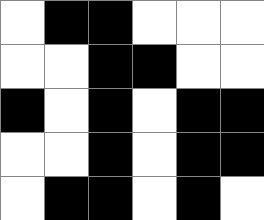[["white", "black", "black", "white", "white", "white"], ["white", "white", "black", "black", "white", "white"], ["black", "white", "black", "white", "black", "black"], ["white", "white", "black", "white", "black", "black"], ["white", "black", "black", "white", "black", "white"]]